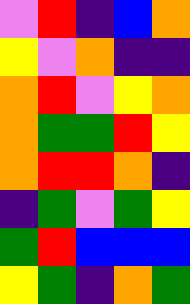[["violet", "red", "indigo", "blue", "orange"], ["yellow", "violet", "orange", "indigo", "indigo"], ["orange", "red", "violet", "yellow", "orange"], ["orange", "green", "green", "red", "yellow"], ["orange", "red", "red", "orange", "indigo"], ["indigo", "green", "violet", "green", "yellow"], ["green", "red", "blue", "blue", "blue"], ["yellow", "green", "indigo", "orange", "green"]]